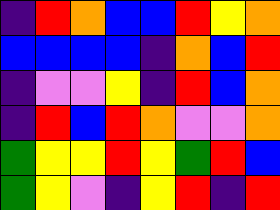[["indigo", "red", "orange", "blue", "blue", "red", "yellow", "orange"], ["blue", "blue", "blue", "blue", "indigo", "orange", "blue", "red"], ["indigo", "violet", "violet", "yellow", "indigo", "red", "blue", "orange"], ["indigo", "red", "blue", "red", "orange", "violet", "violet", "orange"], ["green", "yellow", "yellow", "red", "yellow", "green", "red", "blue"], ["green", "yellow", "violet", "indigo", "yellow", "red", "indigo", "red"]]